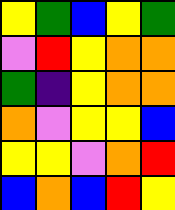[["yellow", "green", "blue", "yellow", "green"], ["violet", "red", "yellow", "orange", "orange"], ["green", "indigo", "yellow", "orange", "orange"], ["orange", "violet", "yellow", "yellow", "blue"], ["yellow", "yellow", "violet", "orange", "red"], ["blue", "orange", "blue", "red", "yellow"]]